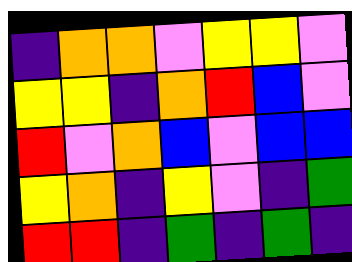[["indigo", "orange", "orange", "violet", "yellow", "yellow", "violet"], ["yellow", "yellow", "indigo", "orange", "red", "blue", "violet"], ["red", "violet", "orange", "blue", "violet", "blue", "blue"], ["yellow", "orange", "indigo", "yellow", "violet", "indigo", "green"], ["red", "red", "indigo", "green", "indigo", "green", "indigo"]]